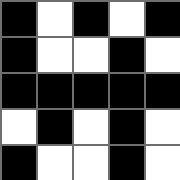[["black", "white", "black", "white", "black"], ["black", "white", "white", "black", "white"], ["black", "black", "black", "black", "black"], ["white", "black", "white", "black", "white"], ["black", "white", "white", "black", "white"]]